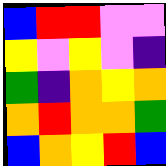[["blue", "red", "red", "violet", "violet"], ["yellow", "violet", "yellow", "violet", "indigo"], ["green", "indigo", "orange", "yellow", "orange"], ["orange", "red", "orange", "orange", "green"], ["blue", "orange", "yellow", "red", "blue"]]